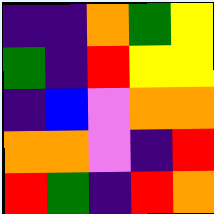[["indigo", "indigo", "orange", "green", "yellow"], ["green", "indigo", "red", "yellow", "yellow"], ["indigo", "blue", "violet", "orange", "orange"], ["orange", "orange", "violet", "indigo", "red"], ["red", "green", "indigo", "red", "orange"]]